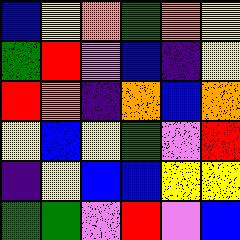[["blue", "yellow", "orange", "green", "orange", "yellow"], ["green", "red", "violet", "blue", "indigo", "yellow"], ["red", "orange", "indigo", "orange", "blue", "orange"], ["yellow", "blue", "yellow", "green", "violet", "red"], ["indigo", "yellow", "blue", "blue", "yellow", "yellow"], ["green", "green", "violet", "red", "violet", "blue"]]